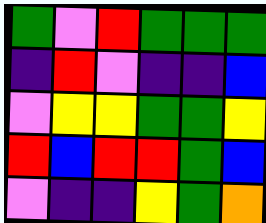[["green", "violet", "red", "green", "green", "green"], ["indigo", "red", "violet", "indigo", "indigo", "blue"], ["violet", "yellow", "yellow", "green", "green", "yellow"], ["red", "blue", "red", "red", "green", "blue"], ["violet", "indigo", "indigo", "yellow", "green", "orange"]]